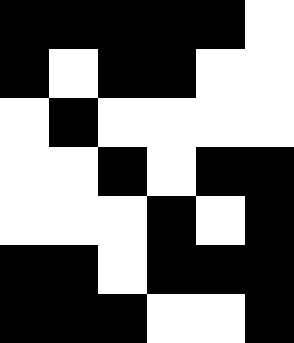[["black", "black", "black", "black", "black", "white"], ["black", "white", "black", "black", "white", "white"], ["white", "black", "white", "white", "white", "white"], ["white", "white", "black", "white", "black", "black"], ["white", "white", "white", "black", "white", "black"], ["black", "black", "white", "black", "black", "black"], ["black", "black", "black", "white", "white", "black"]]